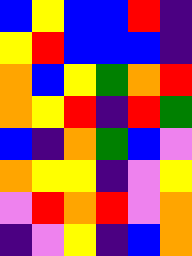[["blue", "yellow", "blue", "blue", "red", "indigo"], ["yellow", "red", "blue", "blue", "blue", "indigo"], ["orange", "blue", "yellow", "green", "orange", "red"], ["orange", "yellow", "red", "indigo", "red", "green"], ["blue", "indigo", "orange", "green", "blue", "violet"], ["orange", "yellow", "yellow", "indigo", "violet", "yellow"], ["violet", "red", "orange", "red", "violet", "orange"], ["indigo", "violet", "yellow", "indigo", "blue", "orange"]]